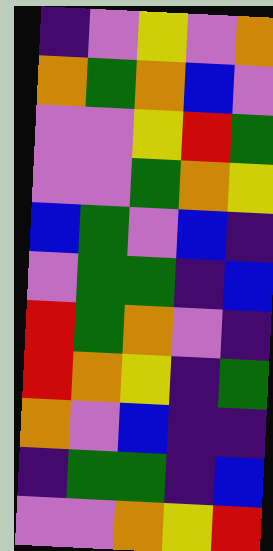[["indigo", "violet", "yellow", "violet", "orange"], ["orange", "green", "orange", "blue", "violet"], ["violet", "violet", "yellow", "red", "green"], ["violet", "violet", "green", "orange", "yellow"], ["blue", "green", "violet", "blue", "indigo"], ["violet", "green", "green", "indigo", "blue"], ["red", "green", "orange", "violet", "indigo"], ["red", "orange", "yellow", "indigo", "green"], ["orange", "violet", "blue", "indigo", "indigo"], ["indigo", "green", "green", "indigo", "blue"], ["violet", "violet", "orange", "yellow", "red"]]